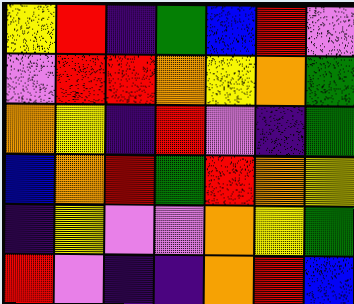[["yellow", "red", "indigo", "green", "blue", "red", "violet"], ["violet", "red", "red", "orange", "yellow", "orange", "green"], ["orange", "yellow", "indigo", "red", "violet", "indigo", "green"], ["blue", "orange", "red", "green", "red", "orange", "yellow"], ["indigo", "yellow", "violet", "violet", "orange", "yellow", "green"], ["red", "violet", "indigo", "indigo", "orange", "red", "blue"]]